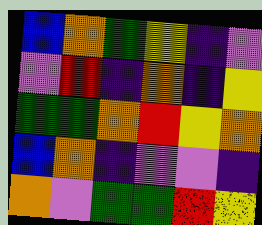[["blue", "orange", "green", "yellow", "indigo", "violet"], ["violet", "red", "indigo", "orange", "indigo", "yellow"], ["green", "green", "orange", "red", "yellow", "orange"], ["blue", "orange", "indigo", "violet", "violet", "indigo"], ["orange", "violet", "green", "green", "red", "yellow"]]